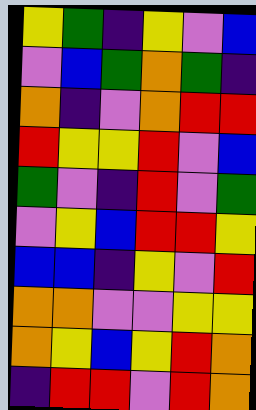[["yellow", "green", "indigo", "yellow", "violet", "blue"], ["violet", "blue", "green", "orange", "green", "indigo"], ["orange", "indigo", "violet", "orange", "red", "red"], ["red", "yellow", "yellow", "red", "violet", "blue"], ["green", "violet", "indigo", "red", "violet", "green"], ["violet", "yellow", "blue", "red", "red", "yellow"], ["blue", "blue", "indigo", "yellow", "violet", "red"], ["orange", "orange", "violet", "violet", "yellow", "yellow"], ["orange", "yellow", "blue", "yellow", "red", "orange"], ["indigo", "red", "red", "violet", "red", "orange"]]